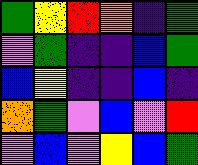[["green", "yellow", "red", "orange", "indigo", "green"], ["violet", "green", "indigo", "indigo", "blue", "green"], ["blue", "yellow", "indigo", "indigo", "blue", "indigo"], ["orange", "green", "violet", "blue", "violet", "red"], ["violet", "blue", "violet", "yellow", "blue", "green"]]